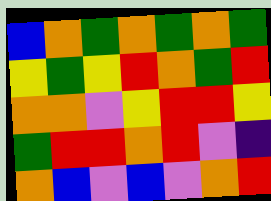[["blue", "orange", "green", "orange", "green", "orange", "green"], ["yellow", "green", "yellow", "red", "orange", "green", "red"], ["orange", "orange", "violet", "yellow", "red", "red", "yellow"], ["green", "red", "red", "orange", "red", "violet", "indigo"], ["orange", "blue", "violet", "blue", "violet", "orange", "red"]]